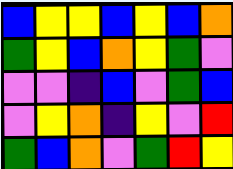[["blue", "yellow", "yellow", "blue", "yellow", "blue", "orange"], ["green", "yellow", "blue", "orange", "yellow", "green", "violet"], ["violet", "violet", "indigo", "blue", "violet", "green", "blue"], ["violet", "yellow", "orange", "indigo", "yellow", "violet", "red"], ["green", "blue", "orange", "violet", "green", "red", "yellow"]]